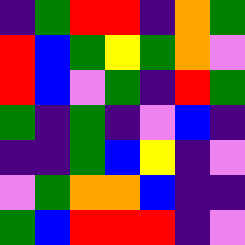[["indigo", "green", "red", "red", "indigo", "orange", "green"], ["red", "blue", "green", "yellow", "green", "orange", "violet"], ["red", "blue", "violet", "green", "indigo", "red", "green"], ["green", "indigo", "green", "indigo", "violet", "blue", "indigo"], ["indigo", "indigo", "green", "blue", "yellow", "indigo", "violet"], ["violet", "green", "orange", "orange", "blue", "indigo", "indigo"], ["green", "blue", "red", "red", "red", "indigo", "violet"]]